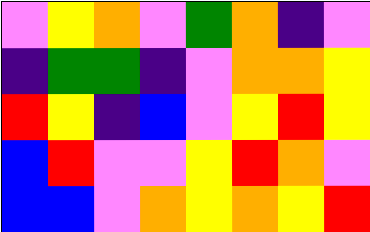[["violet", "yellow", "orange", "violet", "green", "orange", "indigo", "violet"], ["indigo", "green", "green", "indigo", "violet", "orange", "orange", "yellow"], ["red", "yellow", "indigo", "blue", "violet", "yellow", "red", "yellow"], ["blue", "red", "violet", "violet", "yellow", "red", "orange", "violet"], ["blue", "blue", "violet", "orange", "yellow", "orange", "yellow", "red"]]